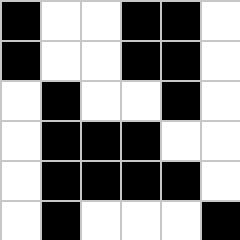[["black", "white", "white", "black", "black", "white"], ["black", "white", "white", "black", "black", "white"], ["white", "black", "white", "white", "black", "white"], ["white", "black", "black", "black", "white", "white"], ["white", "black", "black", "black", "black", "white"], ["white", "black", "white", "white", "white", "black"]]